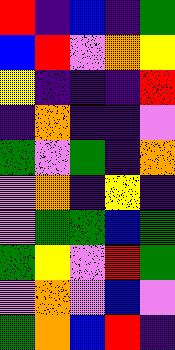[["red", "indigo", "blue", "indigo", "green"], ["blue", "red", "violet", "orange", "yellow"], ["yellow", "indigo", "indigo", "indigo", "red"], ["indigo", "orange", "indigo", "indigo", "violet"], ["green", "violet", "green", "indigo", "orange"], ["violet", "orange", "indigo", "yellow", "indigo"], ["violet", "green", "green", "blue", "green"], ["green", "yellow", "violet", "red", "green"], ["violet", "orange", "violet", "blue", "violet"], ["green", "orange", "blue", "red", "indigo"]]